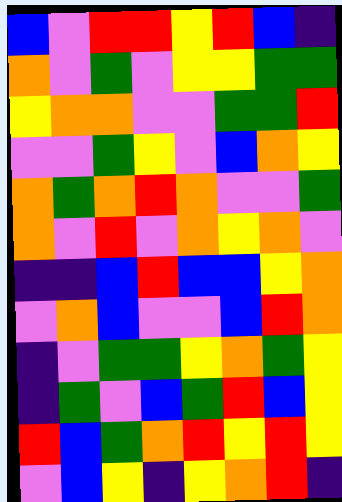[["blue", "violet", "red", "red", "yellow", "red", "blue", "indigo"], ["orange", "violet", "green", "violet", "yellow", "yellow", "green", "green"], ["yellow", "orange", "orange", "violet", "violet", "green", "green", "red"], ["violet", "violet", "green", "yellow", "violet", "blue", "orange", "yellow"], ["orange", "green", "orange", "red", "orange", "violet", "violet", "green"], ["orange", "violet", "red", "violet", "orange", "yellow", "orange", "violet"], ["indigo", "indigo", "blue", "red", "blue", "blue", "yellow", "orange"], ["violet", "orange", "blue", "violet", "violet", "blue", "red", "orange"], ["indigo", "violet", "green", "green", "yellow", "orange", "green", "yellow"], ["indigo", "green", "violet", "blue", "green", "red", "blue", "yellow"], ["red", "blue", "green", "orange", "red", "yellow", "red", "yellow"], ["violet", "blue", "yellow", "indigo", "yellow", "orange", "red", "indigo"]]